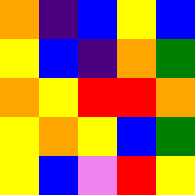[["orange", "indigo", "blue", "yellow", "blue"], ["yellow", "blue", "indigo", "orange", "green"], ["orange", "yellow", "red", "red", "orange"], ["yellow", "orange", "yellow", "blue", "green"], ["yellow", "blue", "violet", "red", "yellow"]]